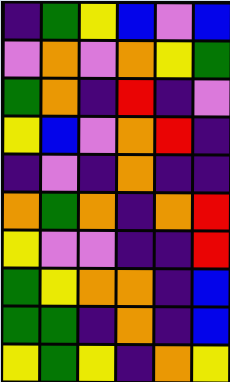[["indigo", "green", "yellow", "blue", "violet", "blue"], ["violet", "orange", "violet", "orange", "yellow", "green"], ["green", "orange", "indigo", "red", "indigo", "violet"], ["yellow", "blue", "violet", "orange", "red", "indigo"], ["indigo", "violet", "indigo", "orange", "indigo", "indigo"], ["orange", "green", "orange", "indigo", "orange", "red"], ["yellow", "violet", "violet", "indigo", "indigo", "red"], ["green", "yellow", "orange", "orange", "indigo", "blue"], ["green", "green", "indigo", "orange", "indigo", "blue"], ["yellow", "green", "yellow", "indigo", "orange", "yellow"]]